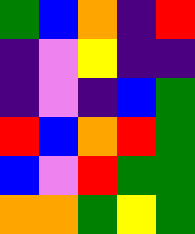[["green", "blue", "orange", "indigo", "red"], ["indigo", "violet", "yellow", "indigo", "indigo"], ["indigo", "violet", "indigo", "blue", "green"], ["red", "blue", "orange", "red", "green"], ["blue", "violet", "red", "green", "green"], ["orange", "orange", "green", "yellow", "green"]]